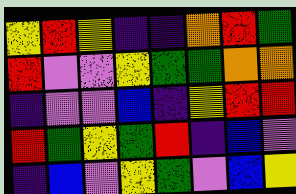[["yellow", "red", "yellow", "indigo", "indigo", "orange", "red", "green"], ["red", "violet", "violet", "yellow", "green", "green", "orange", "orange"], ["indigo", "violet", "violet", "blue", "indigo", "yellow", "red", "red"], ["red", "green", "yellow", "green", "red", "indigo", "blue", "violet"], ["indigo", "blue", "violet", "yellow", "green", "violet", "blue", "yellow"]]